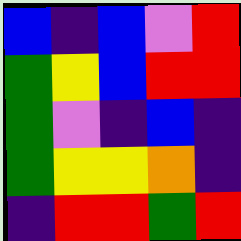[["blue", "indigo", "blue", "violet", "red"], ["green", "yellow", "blue", "red", "red"], ["green", "violet", "indigo", "blue", "indigo"], ["green", "yellow", "yellow", "orange", "indigo"], ["indigo", "red", "red", "green", "red"]]